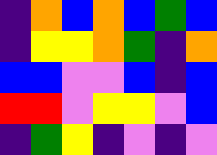[["indigo", "orange", "blue", "orange", "blue", "green", "blue"], ["indigo", "yellow", "yellow", "orange", "green", "indigo", "orange"], ["blue", "blue", "violet", "violet", "blue", "indigo", "blue"], ["red", "red", "violet", "yellow", "yellow", "violet", "blue"], ["indigo", "green", "yellow", "indigo", "violet", "indigo", "violet"]]